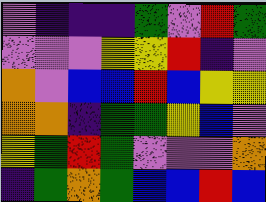[["violet", "indigo", "indigo", "indigo", "green", "violet", "red", "green"], ["violet", "violet", "violet", "yellow", "yellow", "red", "indigo", "violet"], ["orange", "violet", "blue", "blue", "red", "blue", "yellow", "yellow"], ["orange", "orange", "indigo", "green", "green", "yellow", "blue", "violet"], ["yellow", "green", "red", "green", "violet", "violet", "violet", "orange"], ["indigo", "green", "orange", "green", "blue", "blue", "red", "blue"]]